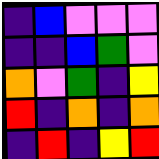[["indigo", "blue", "violet", "violet", "violet"], ["indigo", "indigo", "blue", "green", "violet"], ["orange", "violet", "green", "indigo", "yellow"], ["red", "indigo", "orange", "indigo", "orange"], ["indigo", "red", "indigo", "yellow", "red"]]